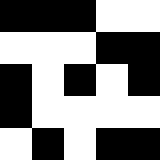[["black", "black", "black", "white", "white"], ["white", "white", "white", "black", "black"], ["black", "white", "black", "white", "black"], ["black", "white", "white", "white", "white"], ["white", "black", "white", "black", "black"]]